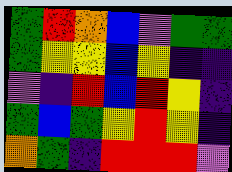[["green", "red", "orange", "blue", "violet", "green", "green"], ["green", "yellow", "yellow", "blue", "yellow", "indigo", "indigo"], ["violet", "indigo", "red", "blue", "red", "yellow", "indigo"], ["green", "blue", "green", "yellow", "red", "yellow", "indigo"], ["orange", "green", "indigo", "red", "red", "red", "violet"]]